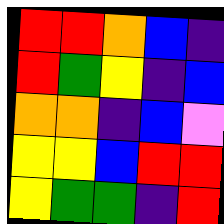[["red", "red", "orange", "blue", "indigo"], ["red", "green", "yellow", "indigo", "blue"], ["orange", "orange", "indigo", "blue", "violet"], ["yellow", "yellow", "blue", "red", "red"], ["yellow", "green", "green", "indigo", "red"]]